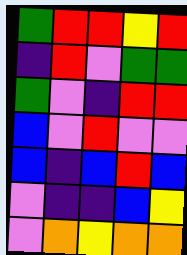[["green", "red", "red", "yellow", "red"], ["indigo", "red", "violet", "green", "green"], ["green", "violet", "indigo", "red", "red"], ["blue", "violet", "red", "violet", "violet"], ["blue", "indigo", "blue", "red", "blue"], ["violet", "indigo", "indigo", "blue", "yellow"], ["violet", "orange", "yellow", "orange", "orange"]]